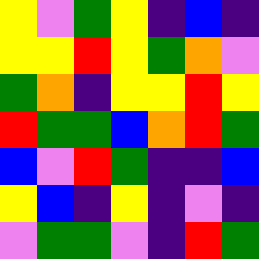[["yellow", "violet", "green", "yellow", "indigo", "blue", "indigo"], ["yellow", "yellow", "red", "yellow", "green", "orange", "violet"], ["green", "orange", "indigo", "yellow", "yellow", "red", "yellow"], ["red", "green", "green", "blue", "orange", "red", "green"], ["blue", "violet", "red", "green", "indigo", "indigo", "blue"], ["yellow", "blue", "indigo", "yellow", "indigo", "violet", "indigo"], ["violet", "green", "green", "violet", "indigo", "red", "green"]]